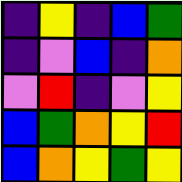[["indigo", "yellow", "indigo", "blue", "green"], ["indigo", "violet", "blue", "indigo", "orange"], ["violet", "red", "indigo", "violet", "yellow"], ["blue", "green", "orange", "yellow", "red"], ["blue", "orange", "yellow", "green", "yellow"]]